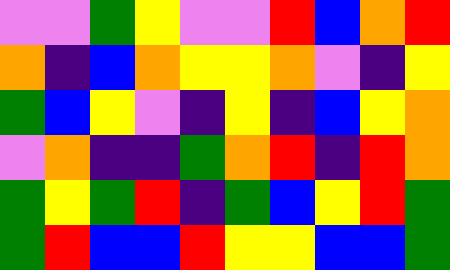[["violet", "violet", "green", "yellow", "violet", "violet", "red", "blue", "orange", "red"], ["orange", "indigo", "blue", "orange", "yellow", "yellow", "orange", "violet", "indigo", "yellow"], ["green", "blue", "yellow", "violet", "indigo", "yellow", "indigo", "blue", "yellow", "orange"], ["violet", "orange", "indigo", "indigo", "green", "orange", "red", "indigo", "red", "orange"], ["green", "yellow", "green", "red", "indigo", "green", "blue", "yellow", "red", "green"], ["green", "red", "blue", "blue", "red", "yellow", "yellow", "blue", "blue", "green"]]